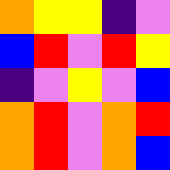[["orange", "yellow", "yellow", "indigo", "violet"], ["blue", "red", "violet", "red", "yellow"], ["indigo", "violet", "yellow", "violet", "blue"], ["orange", "red", "violet", "orange", "red"], ["orange", "red", "violet", "orange", "blue"]]